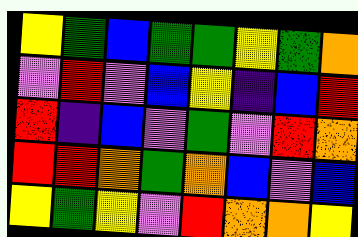[["yellow", "green", "blue", "green", "green", "yellow", "green", "orange"], ["violet", "red", "violet", "blue", "yellow", "indigo", "blue", "red"], ["red", "indigo", "blue", "violet", "green", "violet", "red", "orange"], ["red", "red", "orange", "green", "orange", "blue", "violet", "blue"], ["yellow", "green", "yellow", "violet", "red", "orange", "orange", "yellow"]]